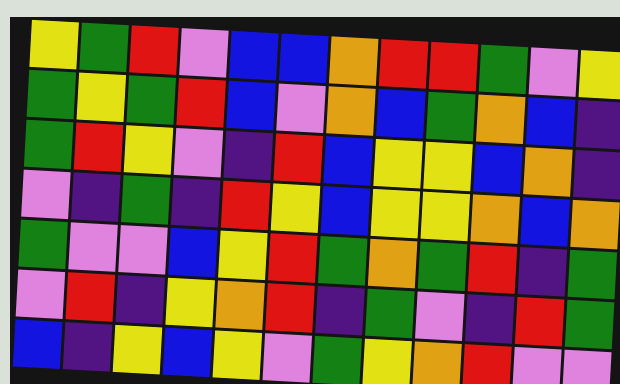[["yellow", "green", "red", "violet", "blue", "blue", "orange", "red", "red", "green", "violet", "yellow"], ["green", "yellow", "green", "red", "blue", "violet", "orange", "blue", "green", "orange", "blue", "indigo"], ["green", "red", "yellow", "violet", "indigo", "red", "blue", "yellow", "yellow", "blue", "orange", "indigo"], ["violet", "indigo", "green", "indigo", "red", "yellow", "blue", "yellow", "yellow", "orange", "blue", "orange"], ["green", "violet", "violet", "blue", "yellow", "red", "green", "orange", "green", "red", "indigo", "green"], ["violet", "red", "indigo", "yellow", "orange", "red", "indigo", "green", "violet", "indigo", "red", "green"], ["blue", "indigo", "yellow", "blue", "yellow", "violet", "green", "yellow", "orange", "red", "violet", "violet"]]